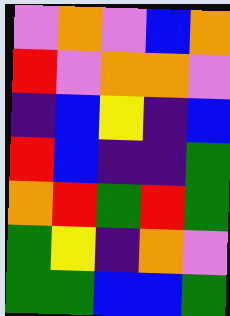[["violet", "orange", "violet", "blue", "orange"], ["red", "violet", "orange", "orange", "violet"], ["indigo", "blue", "yellow", "indigo", "blue"], ["red", "blue", "indigo", "indigo", "green"], ["orange", "red", "green", "red", "green"], ["green", "yellow", "indigo", "orange", "violet"], ["green", "green", "blue", "blue", "green"]]